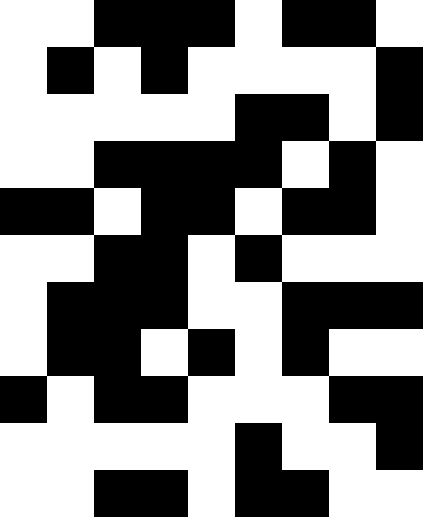[["white", "white", "black", "black", "black", "white", "black", "black", "white"], ["white", "black", "white", "black", "white", "white", "white", "white", "black"], ["white", "white", "white", "white", "white", "black", "black", "white", "black"], ["white", "white", "black", "black", "black", "black", "white", "black", "white"], ["black", "black", "white", "black", "black", "white", "black", "black", "white"], ["white", "white", "black", "black", "white", "black", "white", "white", "white"], ["white", "black", "black", "black", "white", "white", "black", "black", "black"], ["white", "black", "black", "white", "black", "white", "black", "white", "white"], ["black", "white", "black", "black", "white", "white", "white", "black", "black"], ["white", "white", "white", "white", "white", "black", "white", "white", "black"], ["white", "white", "black", "black", "white", "black", "black", "white", "white"]]